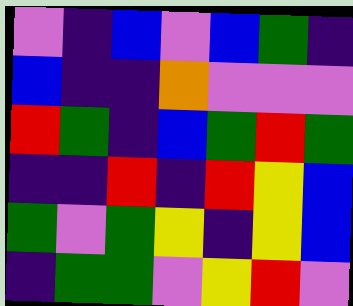[["violet", "indigo", "blue", "violet", "blue", "green", "indigo"], ["blue", "indigo", "indigo", "orange", "violet", "violet", "violet"], ["red", "green", "indigo", "blue", "green", "red", "green"], ["indigo", "indigo", "red", "indigo", "red", "yellow", "blue"], ["green", "violet", "green", "yellow", "indigo", "yellow", "blue"], ["indigo", "green", "green", "violet", "yellow", "red", "violet"]]